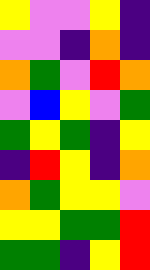[["yellow", "violet", "violet", "yellow", "indigo"], ["violet", "violet", "indigo", "orange", "indigo"], ["orange", "green", "violet", "red", "orange"], ["violet", "blue", "yellow", "violet", "green"], ["green", "yellow", "green", "indigo", "yellow"], ["indigo", "red", "yellow", "indigo", "orange"], ["orange", "green", "yellow", "yellow", "violet"], ["yellow", "yellow", "green", "green", "red"], ["green", "green", "indigo", "yellow", "red"]]